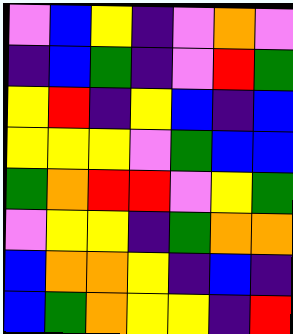[["violet", "blue", "yellow", "indigo", "violet", "orange", "violet"], ["indigo", "blue", "green", "indigo", "violet", "red", "green"], ["yellow", "red", "indigo", "yellow", "blue", "indigo", "blue"], ["yellow", "yellow", "yellow", "violet", "green", "blue", "blue"], ["green", "orange", "red", "red", "violet", "yellow", "green"], ["violet", "yellow", "yellow", "indigo", "green", "orange", "orange"], ["blue", "orange", "orange", "yellow", "indigo", "blue", "indigo"], ["blue", "green", "orange", "yellow", "yellow", "indigo", "red"]]